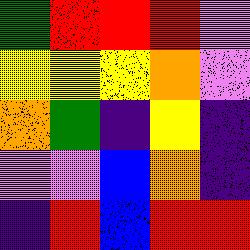[["green", "red", "red", "red", "violet"], ["yellow", "yellow", "yellow", "orange", "violet"], ["orange", "green", "indigo", "yellow", "indigo"], ["violet", "violet", "blue", "orange", "indigo"], ["indigo", "red", "blue", "red", "red"]]